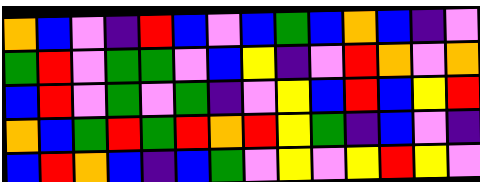[["orange", "blue", "violet", "indigo", "red", "blue", "violet", "blue", "green", "blue", "orange", "blue", "indigo", "violet"], ["green", "red", "violet", "green", "green", "violet", "blue", "yellow", "indigo", "violet", "red", "orange", "violet", "orange"], ["blue", "red", "violet", "green", "violet", "green", "indigo", "violet", "yellow", "blue", "red", "blue", "yellow", "red"], ["orange", "blue", "green", "red", "green", "red", "orange", "red", "yellow", "green", "indigo", "blue", "violet", "indigo"], ["blue", "red", "orange", "blue", "indigo", "blue", "green", "violet", "yellow", "violet", "yellow", "red", "yellow", "violet"]]